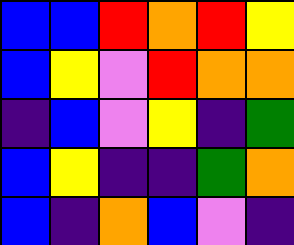[["blue", "blue", "red", "orange", "red", "yellow"], ["blue", "yellow", "violet", "red", "orange", "orange"], ["indigo", "blue", "violet", "yellow", "indigo", "green"], ["blue", "yellow", "indigo", "indigo", "green", "orange"], ["blue", "indigo", "orange", "blue", "violet", "indigo"]]